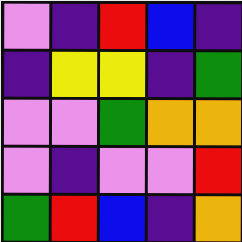[["violet", "indigo", "red", "blue", "indigo"], ["indigo", "yellow", "yellow", "indigo", "green"], ["violet", "violet", "green", "orange", "orange"], ["violet", "indigo", "violet", "violet", "red"], ["green", "red", "blue", "indigo", "orange"]]